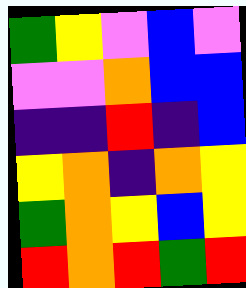[["green", "yellow", "violet", "blue", "violet"], ["violet", "violet", "orange", "blue", "blue"], ["indigo", "indigo", "red", "indigo", "blue"], ["yellow", "orange", "indigo", "orange", "yellow"], ["green", "orange", "yellow", "blue", "yellow"], ["red", "orange", "red", "green", "red"]]